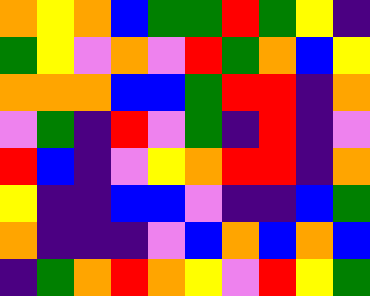[["orange", "yellow", "orange", "blue", "green", "green", "red", "green", "yellow", "indigo"], ["green", "yellow", "violet", "orange", "violet", "red", "green", "orange", "blue", "yellow"], ["orange", "orange", "orange", "blue", "blue", "green", "red", "red", "indigo", "orange"], ["violet", "green", "indigo", "red", "violet", "green", "indigo", "red", "indigo", "violet"], ["red", "blue", "indigo", "violet", "yellow", "orange", "red", "red", "indigo", "orange"], ["yellow", "indigo", "indigo", "blue", "blue", "violet", "indigo", "indigo", "blue", "green"], ["orange", "indigo", "indigo", "indigo", "violet", "blue", "orange", "blue", "orange", "blue"], ["indigo", "green", "orange", "red", "orange", "yellow", "violet", "red", "yellow", "green"]]